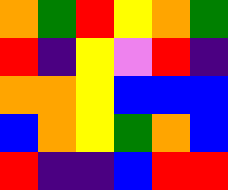[["orange", "green", "red", "yellow", "orange", "green"], ["red", "indigo", "yellow", "violet", "red", "indigo"], ["orange", "orange", "yellow", "blue", "blue", "blue"], ["blue", "orange", "yellow", "green", "orange", "blue"], ["red", "indigo", "indigo", "blue", "red", "red"]]